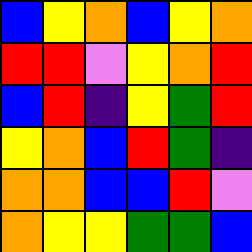[["blue", "yellow", "orange", "blue", "yellow", "orange"], ["red", "red", "violet", "yellow", "orange", "red"], ["blue", "red", "indigo", "yellow", "green", "red"], ["yellow", "orange", "blue", "red", "green", "indigo"], ["orange", "orange", "blue", "blue", "red", "violet"], ["orange", "yellow", "yellow", "green", "green", "blue"]]